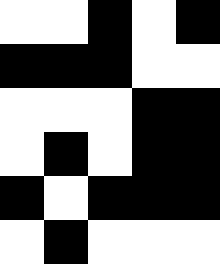[["white", "white", "black", "white", "black"], ["black", "black", "black", "white", "white"], ["white", "white", "white", "black", "black"], ["white", "black", "white", "black", "black"], ["black", "white", "black", "black", "black"], ["white", "black", "white", "white", "white"]]